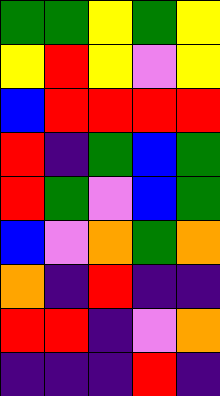[["green", "green", "yellow", "green", "yellow"], ["yellow", "red", "yellow", "violet", "yellow"], ["blue", "red", "red", "red", "red"], ["red", "indigo", "green", "blue", "green"], ["red", "green", "violet", "blue", "green"], ["blue", "violet", "orange", "green", "orange"], ["orange", "indigo", "red", "indigo", "indigo"], ["red", "red", "indigo", "violet", "orange"], ["indigo", "indigo", "indigo", "red", "indigo"]]